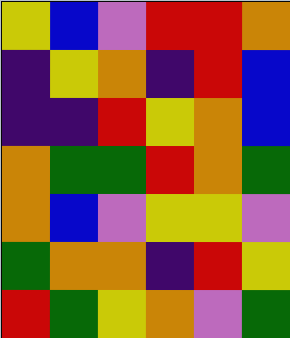[["yellow", "blue", "violet", "red", "red", "orange"], ["indigo", "yellow", "orange", "indigo", "red", "blue"], ["indigo", "indigo", "red", "yellow", "orange", "blue"], ["orange", "green", "green", "red", "orange", "green"], ["orange", "blue", "violet", "yellow", "yellow", "violet"], ["green", "orange", "orange", "indigo", "red", "yellow"], ["red", "green", "yellow", "orange", "violet", "green"]]